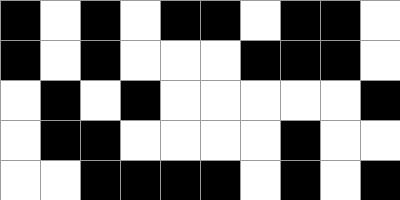[["black", "white", "black", "white", "black", "black", "white", "black", "black", "white"], ["black", "white", "black", "white", "white", "white", "black", "black", "black", "white"], ["white", "black", "white", "black", "white", "white", "white", "white", "white", "black"], ["white", "black", "black", "white", "white", "white", "white", "black", "white", "white"], ["white", "white", "black", "black", "black", "black", "white", "black", "white", "black"]]